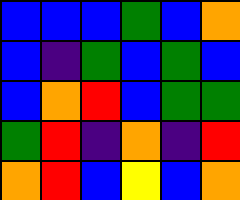[["blue", "blue", "blue", "green", "blue", "orange"], ["blue", "indigo", "green", "blue", "green", "blue"], ["blue", "orange", "red", "blue", "green", "green"], ["green", "red", "indigo", "orange", "indigo", "red"], ["orange", "red", "blue", "yellow", "blue", "orange"]]